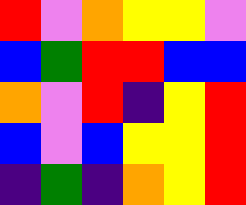[["red", "violet", "orange", "yellow", "yellow", "violet"], ["blue", "green", "red", "red", "blue", "blue"], ["orange", "violet", "red", "indigo", "yellow", "red"], ["blue", "violet", "blue", "yellow", "yellow", "red"], ["indigo", "green", "indigo", "orange", "yellow", "red"]]